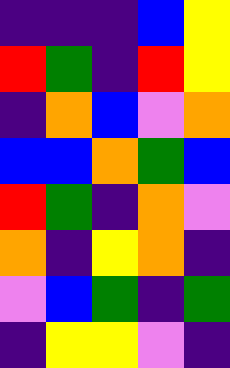[["indigo", "indigo", "indigo", "blue", "yellow"], ["red", "green", "indigo", "red", "yellow"], ["indigo", "orange", "blue", "violet", "orange"], ["blue", "blue", "orange", "green", "blue"], ["red", "green", "indigo", "orange", "violet"], ["orange", "indigo", "yellow", "orange", "indigo"], ["violet", "blue", "green", "indigo", "green"], ["indigo", "yellow", "yellow", "violet", "indigo"]]